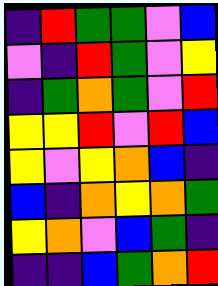[["indigo", "red", "green", "green", "violet", "blue"], ["violet", "indigo", "red", "green", "violet", "yellow"], ["indigo", "green", "orange", "green", "violet", "red"], ["yellow", "yellow", "red", "violet", "red", "blue"], ["yellow", "violet", "yellow", "orange", "blue", "indigo"], ["blue", "indigo", "orange", "yellow", "orange", "green"], ["yellow", "orange", "violet", "blue", "green", "indigo"], ["indigo", "indigo", "blue", "green", "orange", "red"]]